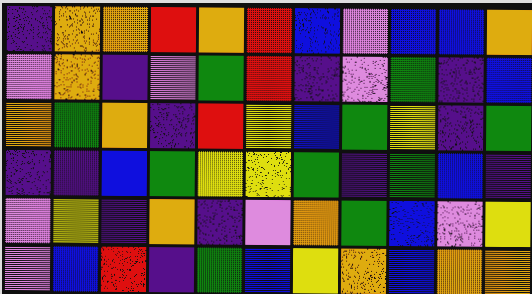[["indigo", "orange", "orange", "red", "orange", "red", "blue", "violet", "blue", "blue", "orange"], ["violet", "orange", "indigo", "violet", "green", "red", "indigo", "violet", "green", "indigo", "blue"], ["orange", "green", "orange", "indigo", "red", "yellow", "blue", "green", "yellow", "indigo", "green"], ["indigo", "indigo", "blue", "green", "yellow", "yellow", "green", "indigo", "green", "blue", "indigo"], ["violet", "yellow", "indigo", "orange", "indigo", "violet", "orange", "green", "blue", "violet", "yellow"], ["violet", "blue", "red", "indigo", "green", "blue", "yellow", "orange", "blue", "orange", "orange"]]